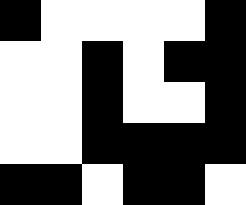[["black", "white", "white", "white", "white", "black"], ["white", "white", "black", "white", "black", "black"], ["white", "white", "black", "white", "white", "black"], ["white", "white", "black", "black", "black", "black"], ["black", "black", "white", "black", "black", "white"]]